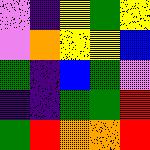[["violet", "indigo", "yellow", "green", "yellow"], ["violet", "orange", "yellow", "yellow", "blue"], ["green", "indigo", "blue", "green", "violet"], ["indigo", "indigo", "green", "green", "red"], ["green", "red", "orange", "orange", "red"]]